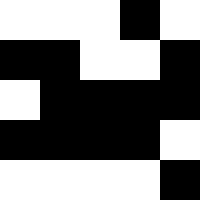[["white", "white", "white", "black", "white"], ["black", "black", "white", "white", "black"], ["white", "black", "black", "black", "black"], ["black", "black", "black", "black", "white"], ["white", "white", "white", "white", "black"]]